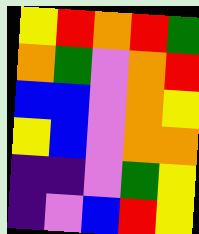[["yellow", "red", "orange", "red", "green"], ["orange", "green", "violet", "orange", "red"], ["blue", "blue", "violet", "orange", "yellow"], ["yellow", "blue", "violet", "orange", "orange"], ["indigo", "indigo", "violet", "green", "yellow"], ["indigo", "violet", "blue", "red", "yellow"]]